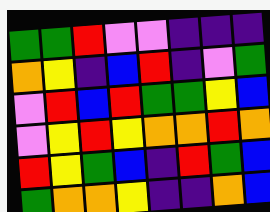[["green", "green", "red", "violet", "violet", "indigo", "indigo", "indigo"], ["orange", "yellow", "indigo", "blue", "red", "indigo", "violet", "green"], ["violet", "red", "blue", "red", "green", "green", "yellow", "blue"], ["violet", "yellow", "red", "yellow", "orange", "orange", "red", "orange"], ["red", "yellow", "green", "blue", "indigo", "red", "green", "blue"], ["green", "orange", "orange", "yellow", "indigo", "indigo", "orange", "blue"]]